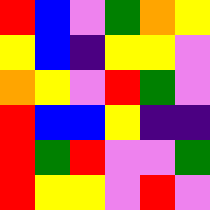[["red", "blue", "violet", "green", "orange", "yellow"], ["yellow", "blue", "indigo", "yellow", "yellow", "violet"], ["orange", "yellow", "violet", "red", "green", "violet"], ["red", "blue", "blue", "yellow", "indigo", "indigo"], ["red", "green", "red", "violet", "violet", "green"], ["red", "yellow", "yellow", "violet", "red", "violet"]]